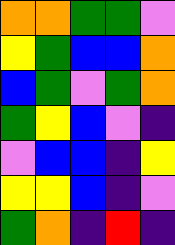[["orange", "orange", "green", "green", "violet"], ["yellow", "green", "blue", "blue", "orange"], ["blue", "green", "violet", "green", "orange"], ["green", "yellow", "blue", "violet", "indigo"], ["violet", "blue", "blue", "indigo", "yellow"], ["yellow", "yellow", "blue", "indigo", "violet"], ["green", "orange", "indigo", "red", "indigo"]]